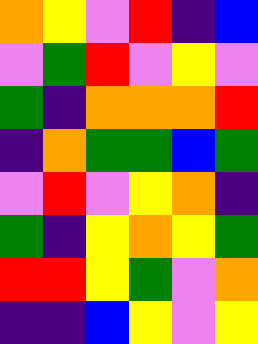[["orange", "yellow", "violet", "red", "indigo", "blue"], ["violet", "green", "red", "violet", "yellow", "violet"], ["green", "indigo", "orange", "orange", "orange", "red"], ["indigo", "orange", "green", "green", "blue", "green"], ["violet", "red", "violet", "yellow", "orange", "indigo"], ["green", "indigo", "yellow", "orange", "yellow", "green"], ["red", "red", "yellow", "green", "violet", "orange"], ["indigo", "indigo", "blue", "yellow", "violet", "yellow"]]